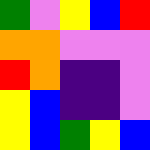[["green", "violet", "yellow", "blue", "red"], ["orange", "orange", "violet", "violet", "violet"], ["red", "orange", "indigo", "indigo", "violet"], ["yellow", "blue", "indigo", "indigo", "violet"], ["yellow", "blue", "green", "yellow", "blue"]]